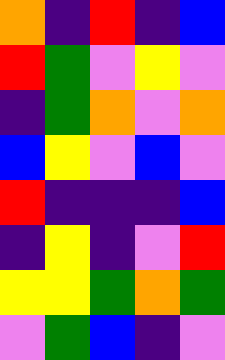[["orange", "indigo", "red", "indigo", "blue"], ["red", "green", "violet", "yellow", "violet"], ["indigo", "green", "orange", "violet", "orange"], ["blue", "yellow", "violet", "blue", "violet"], ["red", "indigo", "indigo", "indigo", "blue"], ["indigo", "yellow", "indigo", "violet", "red"], ["yellow", "yellow", "green", "orange", "green"], ["violet", "green", "blue", "indigo", "violet"]]